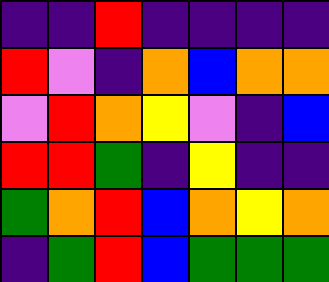[["indigo", "indigo", "red", "indigo", "indigo", "indigo", "indigo"], ["red", "violet", "indigo", "orange", "blue", "orange", "orange"], ["violet", "red", "orange", "yellow", "violet", "indigo", "blue"], ["red", "red", "green", "indigo", "yellow", "indigo", "indigo"], ["green", "orange", "red", "blue", "orange", "yellow", "orange"], ["indigo", "green", "red", "blue", "green", "green", "green"]]